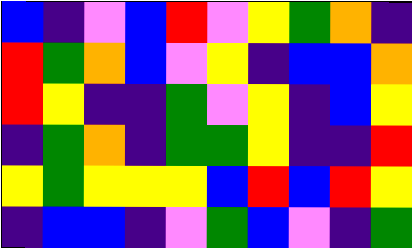[["blue", "indigo", "violet", "blue", "red", "violet", "yellow", "green", "orange", "indigo"], ["red", "green", "orange", "blue", "violet", "yellow", "indigo", "blue", "blue", "orange"], ["red", "yellow", "indigo", "indigo", "green", "violet", "yellow", "indigo", "blue", "yellow"], ["indigo", "green", "orange", "indigo", "green", "green", "yellow", "indigo", "indigo", "red"], ["yellow", "green", "yellow", "yellow", "yellow", "blue", "red", "blue", "red", "yellow"], ["indigo", "blue", "blue", "indigo", "violet", "green", "blue", "violet", "indigo", "green"]]